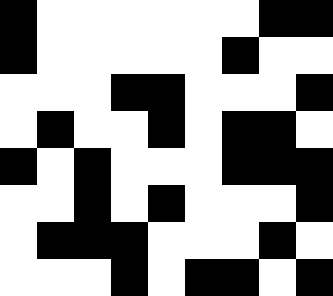[["black", "white", "white", "white", "white", "white", "white", "black", "black"], ["black", "white", "white", "white", "white", "white", "black", "white", "white"], ["white", "white", "white", "black", "black", "white", "white", "white", "black"], ["white", "black", "white", "white", "black", "white", "black", "black", "white"], ["black", "white", "black", "white", "white", "white", "black", "black", "black"], ["white", "white", "black", "white", "black", "white", "white", "white", "black"], ["white", "black", "black", "black", "white", "white", "white", "black", "white"], ["white", "white", "white", "black", "white", "black", "black", "white", "black"]]